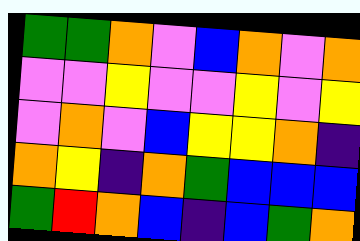[["green", "green", "orange", "violet", "blue", "orange", "violet", "orange"], ["violet", "violet", "yellow", "violet", "violet", "yellow", "violet", "yellow"], ["violet", "orange", "violet", "blue", "yellow", "yellow", "orange", "indigo"], ["orange", "yellow", "indigo", "orange", "green", "blue", "blue", "blue"], ["green", "red", "orange", "blue", "indigo", "blue", "green", "orange"]]